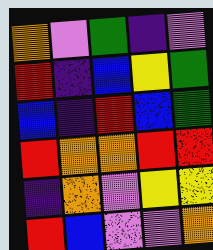[["orange", "violet", "green", "indigo", "violet"], ["red", "indigo", "blue", "yellow", "green"], ["blue", "indigo", "red", "blue", "green"], ["red", "orange", "orange", "red", "red"], ["indigo", "orange", "violet", "yellow", "yellow"], ["red", "blue", "violet", "violet", "orange"]]